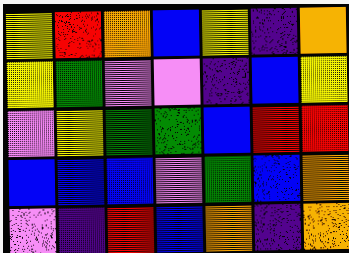[["yellow", "red", "orange", "blue", "yellow", "indigo", "orange"], ["yellow", "green", "violet", "violet", "indigo", "blue", "yellow"], ["violet", "yellow", "green", "green", "blue", "red", "red"], ["blue", "blue", "blue", "violet", "green", "blue", "orange"], ["violet", "indigo", "red", "blue", "orange", "indigo", "orange"]]